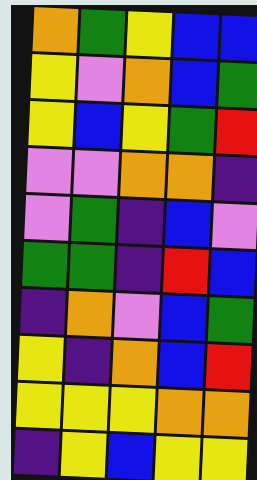[["orange", "green", "yellow", "blue", "blue"], ["yellow", "violet", "orange", "blue", "green"], ["yellow", "blue", "yellow", "green", "red"], ["violet", "violet", "orange", "orange", "indigo"], ["violet", "green", "indigo", "blue", "violet"], ["green", "green", "indigo", "red", "blue"], ["indigo", "orange", "violet", "blue", "green"], ["yellow", "indigo", "orange", "blue", "red"], ["yellow", "yellow", "yellow", "orange", "orange"], ["indigo", "yellow", "blue", "yellow", "yellow"]]